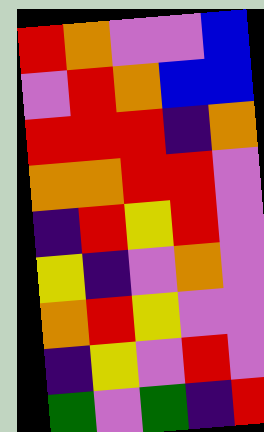[["red", "orange", "violet", "violet", "blue"], ["violet", "red", "orange", "blue", "blue"], ["red", "red", "red", "indigo", "orange"], ["orange", "orange", "red", "red", "violet"], ["indigo", "red", "yellow", "red", "violet"], ["yellow", "indigo", "violet", "orange", "violet"], ["orange", "red", "yellow", "violet", "violet"], ["indigo", "yellow", "violet", "red", "violet"], ["green", "violet", "green", "indigo", "red"]]